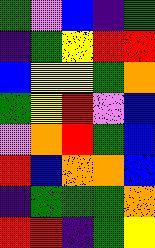[["green", "violet", "blue", "indigo", "green"], ["indigo", "green", "yellow", "red", "red"], ["blue", "yellow", "yellow", "green", "orange"], ["green", "yellow", "red", "violet", "blue"], ["violet", "orange", "red", "green", "blue"], ["red", "blue", "orange", "orange", "blue"], ["indigo", "green", "green", "green", "orange"], ["red", "red", "indigo", "green", "yellow"]]